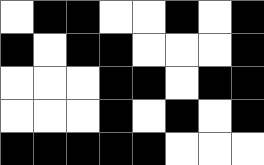[["white", "black", "black", "white", "white", "black", "white", "black"], ["black", "white", "black", "black", "white", "white", "white", "black"], ["white", "white", "white", "black", "black", "white", "black", "black"], ["white", "white", "white", "black", "white", "black", "white", "black"], ["black", "black", "black", "black", "black", "white", "white", "white"]]